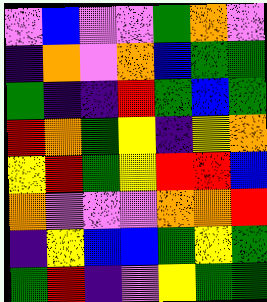[["violet", "blue", "violet", "violet", "green", "orange", "violet"], ["indigo", "orange", "violet", "orange", "blue", "green", "green"], ["green", "indigo", "indigo", "red", "green", "blue", "green"], ["red", "orange", "green", "yellow", "indigo", "yellow", "orange"], ["yellow", "red", "green", "yellow", "red", "red", "blue"], ["orange", "violet", "violet", "violet", "orange", "orange", "red"], ["indigo", "yellow", "blue", "blue", "green", "yellow", "green"], ["green", "red", "indigo", "violet", "yellow", "green", "green"]]